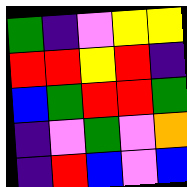[["green", "indigo", "violet", "yellow", "yellow"], ["red", "red", "yellow", "red", "indigo"], ["blue", "green", "red", "red", "green"], ["indigo", "violet", "green", "violet", "orange"], ["indigo", "red", "blue", "violet", "blue"]]